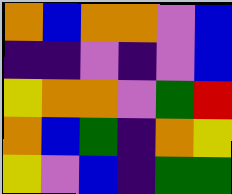[["orange", "blue", "orange", "orange", "violet", "blue"], ["indigo", "indigo", "violet", "indigo", "violet", "blue"], ["yellow", "orange", "orange", "violet", "green", "red"], ["orange", "blue", "green", "indigo", "orange", "yellow"], ["yellow", "violet", "blue", "indigo", "green", "green"]]